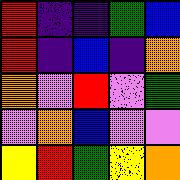[["red", "indigo", "indigo", "green", "blue"], ["red", "indigo", "blue", "indigo", "orange"], ["orange", "violet", "red", "violet", "green"], ["violet", "orange", "blue", "violet", "violet"], ["yellow", "red", "green", "yellow", "orange"]]